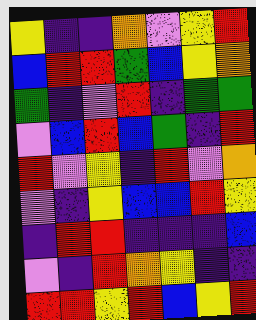[["yellow", "indigo", "indigo", "orange", "violet", "yellow", "red"], ["blue", "red", "red", "green", "blue", "yellow", "orange"], ["green", "indigo", "violet", "red", "indigo", "green", "green"], ["violet", "blue", "red", "blue", "green", "indigo", "red"], ["red", "violet", "yellow", "indigo", "red", "violet", "orange"], ["violet", "indigo", "yellow", "blue", "blue", "red", "yellow"], ["indigo", "red", "red", "indigo", "indigo", "indigo", "blue"], ["violet", "indigo", "red", "orange", "yellow", "indigo", "indigo"], ["red", "red", "yellow", "red", "blue", "yellow", "red"]]